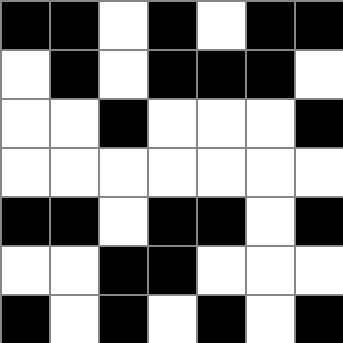[["black", "black", "white", "black", "white", "black", "black"], ["white", "black", "white", "black", "black", "black", "white"], ["white", "white", "black", "white", "white", "white", "black"], ["white", "white", "white", "white", "white", "white", "white"], ["black", "black", "white", "black", "black", "white", "black"], ["white", "white", "black", "black", "white", "white", "white"], ["black", "white", "black", "white", "black", "white", "black"]]